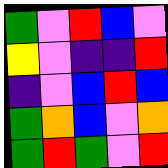[["green", "violet", "red", "blue", "violet"], ["yellow", "violet", "indigo", "indigo", "red"], ["indigo", "violet", "blue", "red", "blue"], ["green", "orange", "blue", "violet", "orange"], ["green", "red", "green", "violet", "red"]]